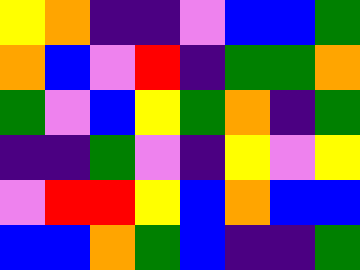[["yellow", "orange", "indigo", "indigo", "violet", "blue", "blue", "green"], ["orange", "blue", "violet", "red", "indigo", "green", "green", "orange"], ["green", "violet", "blue", "yellow", "green", "orange", "indigo", "green"], ["indigo", "indigo", "green", "violet", "indigo", "yellow", "violet", "yellow"], ["violet", "red", "red", "yellow", "blue", "orange", "blue", "blue"], ["blue", "blue", "orange", "green", "blue", "indigo", "indigo", "green"]]